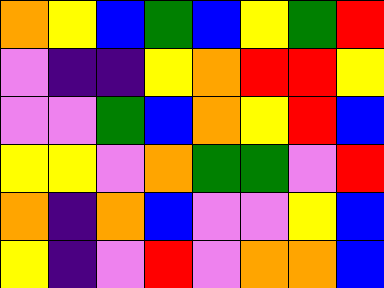[["orange", "yellow", "blue", "green", "blue", "yellow", "green", "red"], ["violet", "indigo", "indigo", "yellow", "orange", "red", "red", "yellow"], ["violet", "violet", "green", "blue", "orange", "yellow", "red", "blue"], ["yellow", "yellow", "violet", "orange", "green", "green", "violet", "red"], ["orange", "indigo", "orange", "blue", "violet", "violet", "yellow", "blue"], ["yellow", "indigo", "violet", "red", "violet", "orange", "orange", "blue"]]